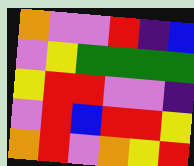[["orange", "violet", "violet", "red", "indigo", "blue"], ["violet", "yellow", "green", "green", "green", "green"], ["yellow", "red", "red", "violet", "violet", "indigo"], ["violet", "red", "blue", "red", "red", "yellow"], ["orange", "red", "violet", "orange", "yellow", "red"]]